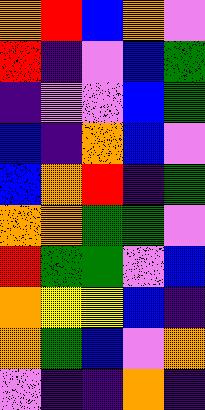[["orange", "red", "blue", "orange", "violet"], ["red", "indigo", "violet", "blue", "green"], ["indigo", "violet", "violet", "blue", "green"], ["blue", "indigo", "orange", "blue", "violet"], ["blue", "orange", "red", "indigo", "green"], ["orange", "orange", "green", "green", "violet"], ["red", "green", "green", "violet", "blue"], ["orange", "yellow", "yellow", "blue", "indigo"], ["orange", "green", "blue", "violet", "orange"], ["violet", "indigo", "indigo", "orange", "indigo"]]